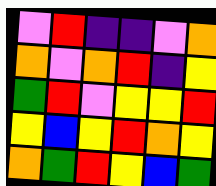[["violet", "red", "indigo", "indigo", "violet", "orange"], ["orange", "violet", "orange", "red", "indigo", "yellow"], ["green", "red", "violet", "yellow", "yellow", "red"], ["yellow", "blue", "yellow", "red", "orange", "yellow"], ["orange", "green", "red", "yellow", "blue", "green"]]